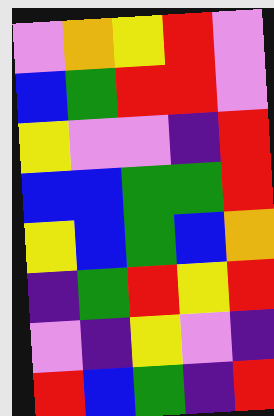[["violet", "orange", "yellow", "red", "violet"], ["blue", "green", "red", "red", "violet"], ["yellow", "violet", "violet", "indigo", "red"], ["blue", "blue", "green", "green", "red"], ["yellow", "blue", "green", "blue", "orange"], ["indigo", "green", "red", "yellow", "red"], ["violet", "indigo", "yellow", "violet", "indigo"], ["red", "blue", "green", "indigo", "red"]]